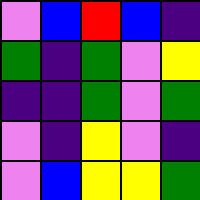[["violet", "blue", "red", "blue", "indigo"], ["green", "indigo", "green", "violet", "yellow"], ["indigo", "indigo", "green", "violet", "green"], ["violet", "indigo", "yellow", "violet", "indigo"], ["violet", "blue", "yellow", "yellow", "green"]]